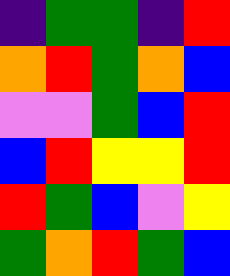[["indigo", "green", "green", "indigo", "red"], ["orange", "red", "green", "orange", "blue"], ["violet", "violet", "green", "blue", "red"], ["blue", "red", "yellow", "yellow", "red"], ["red", "green", "blue", "violet", "yellow"], ["green", "orange", "red", "green", "blue"]]